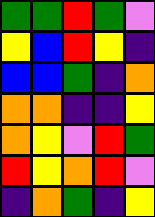[["green", "green", "red", "green", "violet"], ["yellow", "blue", "red", "yellow", "indigo"], ["blue", "blue", "green", "indigo", "orange"], ["orange", "orange", "indigo", "indigo", "yellow"], ["orange", "yellow", "violet", "red", "green"], ["red", "yellow", "orange", "red", "violet"], ["indigo", "orange", "green", "indigo", "yellow"]]